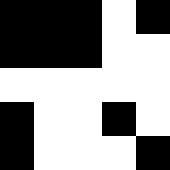[["black", "black", "black", "white", "black"], ["black", "black", "black", "white", "white"], ["white", "white", "white", "white", "white"], ["black", "white", "white", "black", "white"], ["black", "white", "white", "white", "black"]]